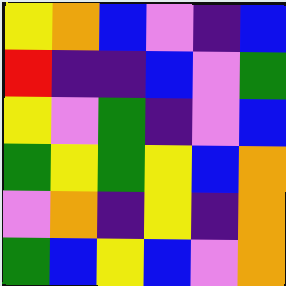[["yellow", "orange", "blue", "violet", "indigo", "blue"], ["red", "indigo", "indigo", "blue", "violet", "green"], ["yellow", "violet", "green", "indigo", "violet", "blue"], ["green", "yellow", "green", "yellow", "blue", "orange"], ["violet", "orange", "indigo", "yellow", "indigo", "orange"], ["green", "blue", "yellow", "blue", "violet", "orange"]]